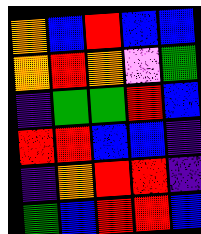[["orange", "blue", "red", "blue", "blue"], ["orange", "red", "orange", "violet", "green"], ["indigo", "green", "green", "red", "blue"], ["red", "red", "blue", "blue", "indigo"], ["indigo", "orange", "red", "red", "indigo"], ["green", "blue", "red", "red", "blue"]]